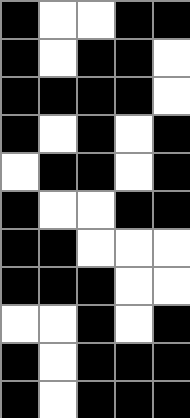[["black", "white", "white", "black", "black"], ["black", "white", "black", "black", "white"], ["black", "black", "black", "black", "white"], ["black", "white", "black", "white", "black"], ["white", "black", "black", "white", "black"], ["black", "white", "white", "black", "black"], ["black", "black", "white", "white", "white"], ["black", "black", "black", "white", "white"], ["white", "white", "black", "white", "black"], ["black", "white", "black", "black", "black"], ["black", "white", "black", "black", "black"]]